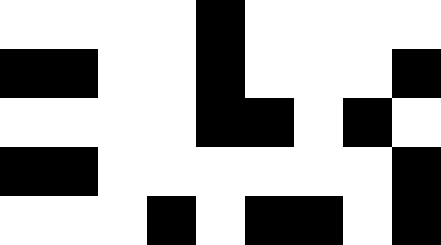[["white", "white", "white", "white", "black", "white", "white", "white", "white"], ["black", "black", "white", "white", "black", "white", "white", "white", "black"], ["white", "white", "white", "white", "black", "black", "white", "black", "white"], ["black", "black", "white", "white", "white", "white", "white", "white", "black"], ["white", "white", "white", "black", "white", "black", "black", "white", "black"]]